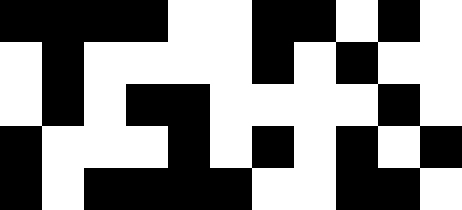[["black", "black", "black", "black", "white", "white", "black", "black", "white", "black", "white"], ["white", "black", "white", "white", "white", "white", "black", "white", "black", "white", "white"], ["white", "black", "white", "black", "black", "white", "white", "white", "white", "black", "white"], ["black", "white", "white", "white", "black", "white", "black", "white", "black", "white", "black"], ["black", "white", "black", "black", "black", "black", "white", "white", "black", "black", "white"]]